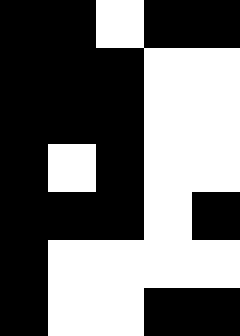[["black", "black", "white", "black", "black"], ["black", "black", "black", "white", "white"], ["black", "black", "black", "white", "white"], ["black", "white", "black", "white", "white"], ["black", "black", "black", "white", "black"], ["black", "white", "white", "white", "white"], ["black", "white", "white", "black", "black"]]